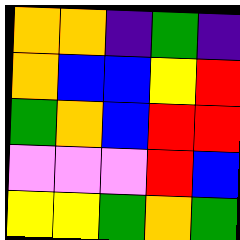[["orange", "orange", "indigo", "green", "indigo"], ["orange", "blue", "blue", "yellow", "red"], ["green", "orange", "blue", "red", "red"], ["violet", "violet", "violet", "red", "blue"], ["yellow", "yellow", "green", "orange", "green"]]